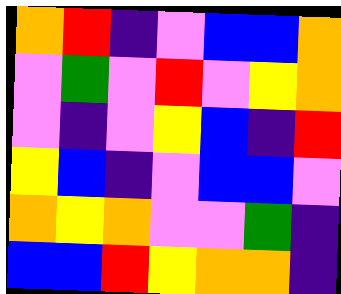[["orange", "red", "indigo", "violet", "blue", "blue", "orange"], ["violet", "green", "violet", "red", "violet", "yellow", "orange"], ["violet", "indigo", "violet", "yellow", "blue", "indigo", "red"], ["yellow", "blue", "indigo", "violet", "blue", "blue", "violet"], ["orange", "yellow", "orange", "violet", "violet", "green", "indigo"], ["blue", "blue", "red", "yellow", "orange", "orange", "indigo"]]